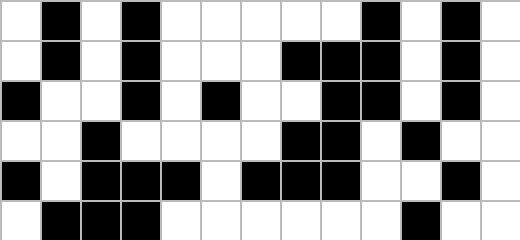[["white", "black", "white", "black", "white", "white", "white", "white", "white", "black", "white", "black", "white"], ["white", "black", "white", "black", "white", "white", "white", "black", "black", "black", "white", "black", "white"], ["black", "white", "white", "black", "white", "black", "white", "white", "black", "black", "white", "black", "white"], ["white", "white", "black", "white", "white", "white", "white", "black", "black", "white", "black", "white", "white"], ["black", "white", "black", "black", "black", "white", "black", "black", "black", "white", "white", "black", "white"], ["white", "black", "black", "black", "white", "white", "white", "white", "white", "white", "black", "white", "white"]]